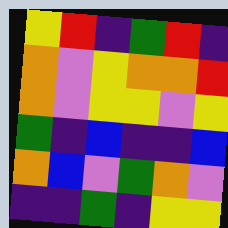[["yellow", "red", "indigo", "green", "red", "indigo"], ["orange", "violet", "yellow", "orange", "orange", "red"], ["orange", "violet", "yellow", "yellow", "violet", "yellow"], ["green", "indigo", "blue", "indigo", "indigo", "blue"], ["orange", "blue", "violet", "green", "orange", "violet"], ["indigo", "indigo", "green", "indigo", "yellow", "yellow"]]